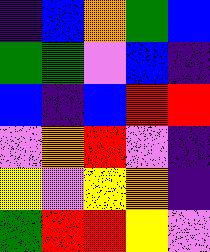[["indigo", "blue", "orange", "green", "blue"], ["green", "green", "violet", "blue", "indigo"], ["blue", "indigo", "blue", "red", "red"], ["violet", "orange", "red", "violet", "indigo"], ["yellow", "violet", "yellow", "orange", "indigo"], ["green", "red", "red", "yellow", "violet"]]